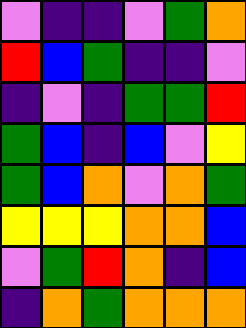[["violet", "indigo", "indigo", "violet", "green", "orange"], ["red", "blue", "green", "indigo", "indigo", "violet"], ["indigo", "violet", "indigo", "green", "green", "red"], ["green", "blue", "indigo", "blue", "violet", "yellow"], ["green", "blue", "orange", "violet", "orange", "green"], ["yellow", "yellow", "yellow", "orange", "orange", "blue"], ["violet", "green", "red", "orange", "indigo", "blue"], ["indigo", "orange", "green", "orange", "orange", "orange"]]